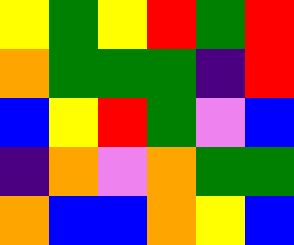[["yellow", "green", "yellow", "red", "green", "red"], ["orange", "green", "green", "green", "indigo", "red"], ["blue", "yellow", "red", "green", "violet", "blue"], ["indigo", "orange", "violet", "orange", "green", "green"], ["orange", "blue", "blue", "orange", "yellow", "blue"]]